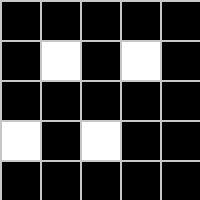[["black", "black", "black", "black", "black"], ["black", "white", "black", "white", "black"], ["black", "black", "black", "black", "black"], ["white", "black", "white", "black", "black"], ["black", "black", "black", "black", "black"]]